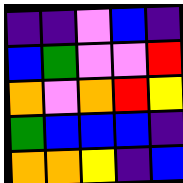[["indigo", "indigo", "violet", "blue", "indigo"], ["blue", "green", "violet", "violet", "red"], ["orange", "violet", "orange", "red", "yellow"], ["green", "blue", "blue", "blue", "indigo"], ["orange", "orange", "yellow", "indigo", "blue"]]